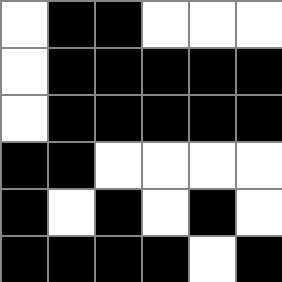[["white", "black", "black", "white", "white", "white"], ["white", "black", "black", "black", "black", "black"], ["white", "black", "black", "black", "black", "black"], ["black", "black", "white", "white", "white", "white"], ["black", "white", "black", "white", "black", "white"], ["black", "black", "black", "black", "white", "black"]]